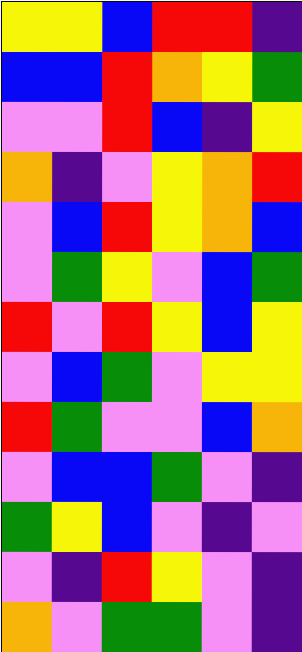[["yellow", "yellow", "blue", "red", "red", "indigo"], ["blue", "blue", "red", "orange", "yellow", "green"], ["violet", "violet", "red", "blue", "indigo", "yellow"], ["orange", "indigo", "violet", "yellow", "orange", "red"], ["violet", "blue", "red", "yellow", "orange", "blue"], ["violet", "green", "yellow", "violet", "blue", "green"], ["red", "violet", "red", "yellow", "blue", "yellow"], ["violet", "blue", "green", "violet", "yellow", "yellow"], ["red", "green", "violet", "violet", "blue", "orange"], ["violet", "blue", "blue", "green", "violet", "indigo"], ["green", "yellow", "blue", "violet", "indigo", "violet"], ["violet", "indigo", "red", "yellow", "violet", "indigo"], ["orange", "violet", "green", "green", "violet", "indigo"]]